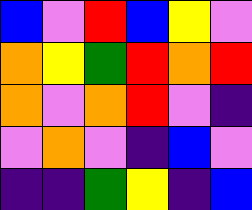[["blue", "violet", "red", "blue", "yellow", "violet"], ["orange", "yellow", "green", "red", "orange", "red"], ["orange", "violet", "orange", "red", "violet", "indigo"], ["violet", "orange", "violet", "indigo", "blue", "violet"], ["indigo", "indigo", "green", "yellow", "indigo", "blue"]]